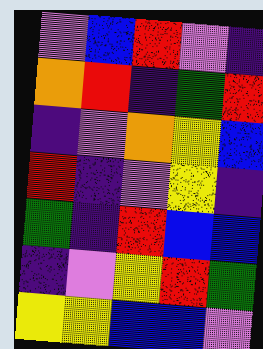[["violet", "blue", "red", "violet", "indigo"], ["orange", "red", "indigo", "green", "red"], ["indigo", "violet", "orange", "yellow", "blue"], ["red", "indigo", "violet", "yellow", "indigo"], ["green", "indigo", "red", "blue", "blue"], ["indigo", "violet", "yellow", "red", "green"], ["yellow", "yellow", "blue", "blue", "violet"]]